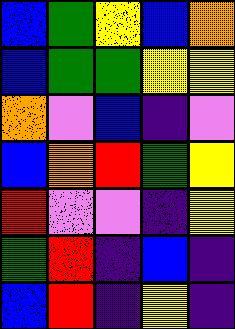[["blue", "green", "yellow", "blue", "orange"], ["blue", "green", "green", "yellow", "yellow"], ["orange", "violet", "blue", "indigo", "violet"], ["blue", "orange", "red", "green", "yellow"], ["red", "violet", "violet", "indigo", "yellow"], ["green", "red", "indigo", "blue", "indigo"], ["blue", "red", "indigo", "yellow", "indigo"]]